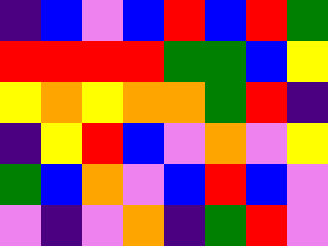[["indigo", "blue", "violet", "blue", "red", "blue", "red", "green"], ["red", "red", "red", "red", "green", "green", "blue", "yellow"], ["yellow", "orange", "yellow", "orange", "orange", "green", "red", "indigo"], ["indigo", "yellow", "red", "blue", "violet", "orange", "violet", "yellow"], ["green", "blue", "orange", "violet", "blue", "red", "blue", "violet"], ["violet", "indigo", "violet", "orange", "indigo", "green", "red", "violet"]]